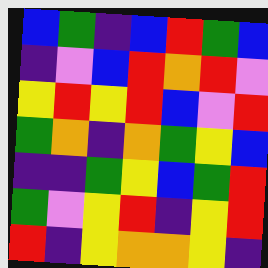[["blue", "green", "indigo", "blue", "red", "green", "blue"], ["indigo", "violet", "blue", "red", "orange", "red", "violet"], ["yellow", "red", "yellow", "red", "blue", "violet", "red"], ["green", "orange", "indigo", "orange", "green", "yellow", "blue"], ["indigo", "indigo", "green", "yellow", "blue", "green", "red"], ["green", "violet", "yellow", "red", "indigo", "yellow", "red"], ["red", "indigo", "yellow", "orange", "orange", "yellow", "indigo"]]